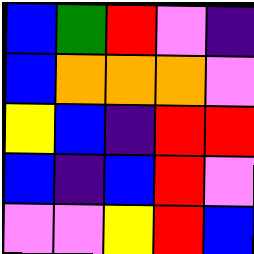[["blue", "green", "red", "violet", "indigo"], ["blue", "orange", "orange", "orange", "violet"], ["yellow", "blue", "indigo", "red", "red"], ["blue", "indigo", "blue", "red", "violet"], ["violet", "violet", "yellow", "red", "blue"]]